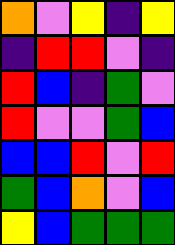[["orange", "violet", "yellow", "indigo", "yellow"], ["indigo", "red", "red", "violet", "indigo"], ["red", "blue", "indigo", "green", "violet"], ["red", "violet", "violet", "green", "blue"], ["blue", "blue", "red", "violet", "red"], ["green", "blue", "orange", "violet", "blue"], ["yellow", "blue", "green", "green", "green"]]